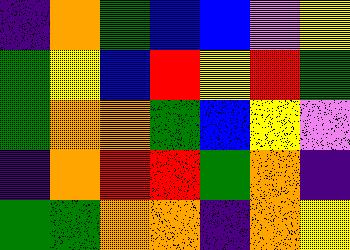[["indigo", "orange", "green", "blue", "blue", "violet", "yellow"], ["green", "yellow", "blue", "red", "yellow", "red", "green"], ["green", "orange", "orange", "green", "blue", "yellow", "violet"], ["indigo", "orange", "red", "red", "green", "orange", "indigo"], ["green", "green", "orange", "orange", "indigo", "orange", "yellow"]]